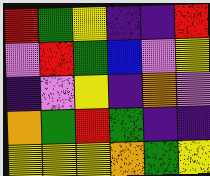[["red", "green", "yellow", "indigo", "indigo", "red"], ["violet", "red", "green", "blue", "violet", "yellow"], ["indigo", "violet", "yellow", "indigo", "orange", "violet"], ["orange", "green", "red", "green", "indigo", "indigo"], ["yellow", "yellow", "yellow", "orange", "green", "yellow"]]